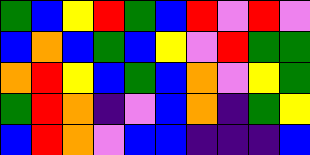[["green", "blue", "yellow", "red", "green", "blue", "red", "violet", "red", "violet"], ["blue", "orange", "blue", "green", "blue", "yellow", "violet", "red", "green", "green"], ["orange", "red", "yellow", "blue", "green", "blue", "orange", "violet", "yellow", "green"], ["green", "red", "orange", "indigo", "violet", "blue", "orange", "indigo", "green", "yellow"], ["blue", "red", "orange", "violet", "blue", "blue", "indigo", "indigo", "indigo", "blue"]]